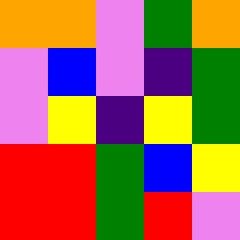[["orange", "orange", "violet", "green", "orange"], ["violet", "blue", "violet", "indigo", "green"], ["violet", "yellow", "indigo", "yellow", "green"], ["red", "red", "green", "blue", "yellow"], ["red", "red", "green", "red", "violet"]]